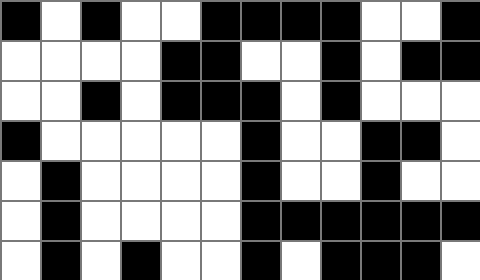[["black", "white", "black", "white", "white", "black", "black", "black", "black", "white", "white", "black"], ["white", "white", "white", "white", "black", "black", "white", "white", "black", "white", "black", "black"], ["white", "white", "black", "white", "black", "black", "black", "white", "black", "white", "white", "white"], ["black", "white", "white", "white", "white", "white", "black", "white", "white", "black", "black", "white"], ["white", "black", "white", "white", "white", "white", "black", "white", "white", "black", "white", "white"], ["white", "black", "white", "white", "white", "white", "black", "black", "black", "black", "black", "black"], ["white", "black", "white", "black", "white", "white", "black", "white", "black", "black", "black", "white"]]